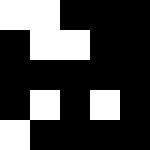[["white", "white", "black", "black", "black"], ["black", "white", "white", "black", "black"], ["black", "black", "black", "black", "black"], ["black", "white", "black", "white", "black"], ["white", "black", "black", "black", "black"]]